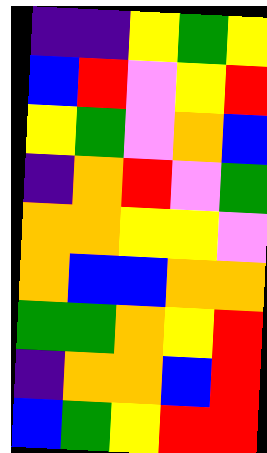[["indigo", "indigo", "yellow", "green", "yellow"], ["blue", "red", "violet", "yellow", "red"], ["yellow", "green", "violet", "orange", "blue"], ["indigo", "orange", "red", "violet", "green"], ["orange", "orange", "yellow", "yellow", "violet"], ["orange", "blue", "blue", "orange", "orange"], ["green", "green", "orange", "yellow", "red"], ["indigo", "orange", "orange", "blue", "red"], ["blue", "green", "yellow", "red", "red"]]